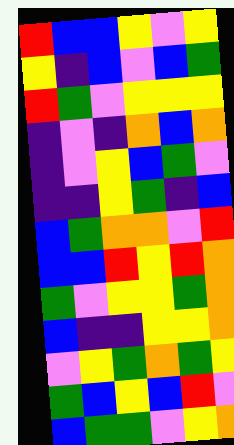[["red", "blue", "blue", "yellow", "violet", "yellow"], ["yellow", "indigo", "blue", "violet", "blue", "green"], ["red", "green", "violet", "yellow", "yellow", "yellow"], ["indigo", "violet", "indigo", "orange", "blue", "orange"], ["indigo", "violet", "yellow", "blue", "green", "violet"], ["indigo", "indigo", "yellow", "green", "indigo", "blue"], ["blue", "green", "orange", "orange", "violet", "red"], ["blue", "blue", "red", "yellow", "red", "orange"], ["green", "violet", "yellow", "yellow", "green", "orange"], ["blue", "indigo", "indigo", "yellow", "yellow", "orange"], ["violet", "yellow", "green", "orange", "green", "yellow"], ["green", "blue", "yellow", "blue", "red", "violet"], ["blue", "green", "green", "violet", "yellow", "orange"]]